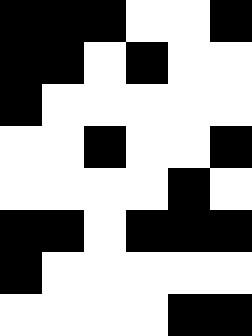[["black", "black", "black", "white", "white", "black"], ["black", "black", "white", "black", "white", "white"], ["black", "white", "white", "white", "white", "white"], ["white", "white", "black", "white", "white", "black"], ["white", "white", "white", "white", "black", "white"], ["black", "black", "white", "black", "black", "black"], ["black", "white", "white", "white", "white", "white"], ["white", "white", "white", "white", "black", "black"]]